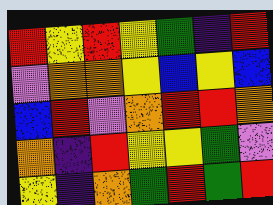[["red", "yellow", "red", "yellow", "green", "indigo", "red"], ["violet", "orange", "orange", "yellow", "blue", "yellow", "blue"], ["blue", "red", "violet", "orange", "red", "red", "orange"], ["orange", "indigo", "red", "yellow", "yellow", "green", "violet"], ["yellow", "indigo", "orange", "green", "red", "green", "red"]]